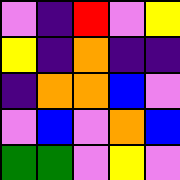[["violet", "indigo", "red", "violet", "yellow"], ["yellow", "indigo", "orange", "indigo", "indigo"], ["indigo", "orange", "orange", "blue", "violet"], ["violet", "blue", "violet", "orange", "blue"], ["green", "green", "violet", "yellow", "violet"]]